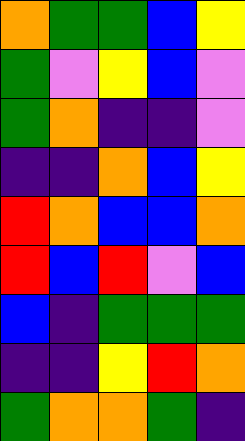[["orange", "green", "green", "blue", "yellow"], ["green", "violet", "yellow", "blue", "violet"], ["green", "orange", "indigo", "indigo", "violet"], ["indigo", "indigo", "orange", "blue", "yellow"], ["red", "orange", "blue", "blue", "orange"], ["red", "blue", "red", "violet", "blue"], ["blue", "indigo", "green", "green", "green"], ["indigo", "indigo", "yellow", "red", "orange"], ["green", "orange", "orange", "green", "indigo"]]